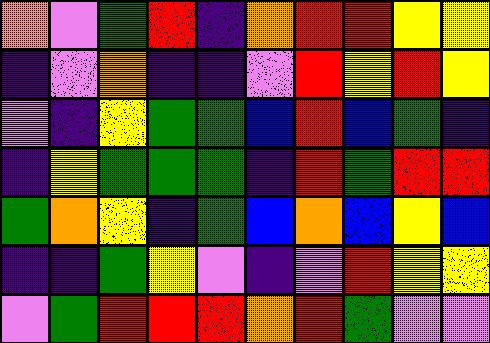[["orange", "violet", "green", "red", "indigo", "orange", "red", "red", "yellow", "yellow"], ["indigo", "violet", "orange", "indigo", "indigo", "violet", "red", "yellow", "red", "yellow"], ["violet", "indigo", "yellow", "green", "green", "blue", "red", "blue", "green", "indigo"], ["indigo", "yellow", "green", "green", "green", "indigo", "red", "green", "red", "red"], ["green", "orange", "yellow", "indigo", "green", "blue", "orange", "blue", "yellow", "blue"], ["indigo", "indigo", "green", "yellow", "violet", "indigo", "violet", "red", "yellow", "yellow"], ["violet", "green", "red", "red", "red", "orange", "red", "green", "violet", "violet"]]